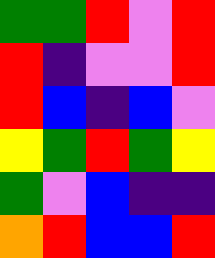[["green", "green", "red", "violet", "red"], ["red", "indigo", "violet", "violet", "red"], ["red", "blue", "indigo", "blue", "violet"], ["yellow", "green", "red", "green", "yellow"], ["green", "violet", "blue", "indigo", "indigo"], ["orange", "red", "blue", "blue", "red"]]